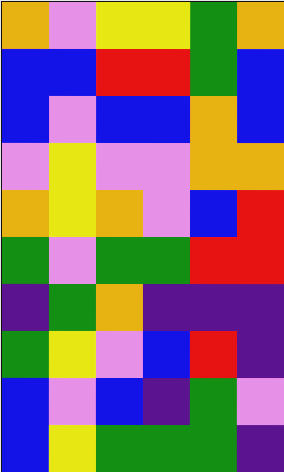[["orange", "violet", "yellow", "yellow", "green", "orange"], ["blue", "blue", "red", "red", "green", "blue"], ["blue", "violet", "blue", "blue", "orange", "blue"], ["violet", "yellow", "violet", "violet", "orange", "orange"], ["orange", "yellow", "orange", "violet", "blue", "red"], ["green", "violet", "green", "green", "red", "red"], ["indigo", "green", "orange", "indigo", "indigo", "indigo"], ["green", "yellow", "violet", "blue", "red", "indigo"], ["blue", "violet", "blue", "indigo", "green", "violet"], ["blue", "yellow", "green", "green", "green", "indigo"]]